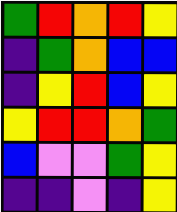[["green", "red", "orange", "red", "yellow"], ["indigo", "green", "orange", "blue", "blue"], ["indigo", "yellow", "red", "blue", "yellow"], ["yellow", "red", "red", "orange", "green"], ["blue", "violet", "violet", "green", "yellow"], ["indigo", "indigo", "violet", "indigo", "yellow"]]